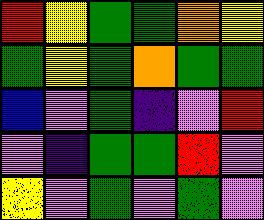[["red", "yellow", "green", "green", "orange", "yellow"], ["green", "yellow", "green", "orange", "green", "green"], ["blue", "violet", "green", "indigo", "violet", "red"], ["violet", "indigo", "green", "green", "red", "violet"], ["yellow", "violet", "green", "violet", "green", "violet"]]